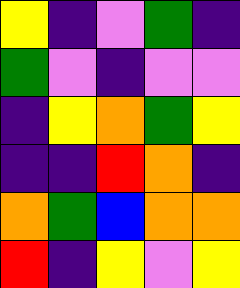[["yellow", "indigo", "violet", "green", "indigo"], ["green", "violet", "indigo", "violet", "violet"], ["indigo", "yellow", "orange", "green", "yellow"], ["indigo", "indigo", "red", "orange", "indigo"], ["orange", "green", "blue", "orange", "orange"], ["red", "indigo", "yellow", "violet", "yellow"]]